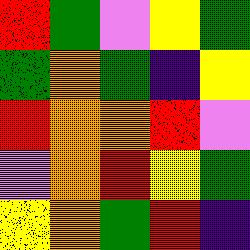[["red", "green", "violet", "yellow", "green"], ["green", "orange", "green", "indigo", "yellow"], ["red", "orange", "orange", "red", "violet"], ["violet", "orange", "red", "yellow", "green"], ["yellow", "orange", "green", "red", "indigo"]]